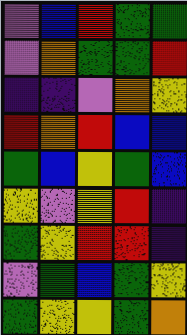[["violet", "blue", "red", "green", "green"], ["violet", "orange", "green", "green", "red"], ["indigo", "indigo", "violet", "orange", "yellow"], ["red", "orange", "red", "blue", "blue"], ["green", "blue", "yellow", "green", "blue"], ["yellow", "violet", "yellow", "red", "indigo"], ["green", "yellow", "red", "red", "indigo"], ["violet", "green", "blue", "green", "yellow"], ["green", "yellow", "yellow", "green", "orange"]]